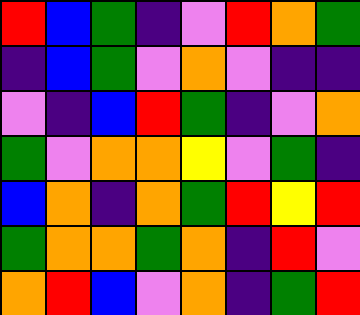[["red", "blue", "green", "indigo", "violet", "red", "orange", "green"], ["indigo", "blue", "green", "violet", "orange", "violet", "indigo", "indigo"], ["violet", "indigo", "blue", "red", "green", "indigo", "violet", "orange"], ["green", "violet", "orange", "orange", "yellow", "violet", "green", "indigo"], ["blue", "orange", "indigo", "orange", "green", "red", "yellow", "red"], ["green", "orange", "orange", "green", "orange", "indigo", "red", "violet"], ["orange", "red", "blue", "violet", "orange", "indigo", "green", "red"]]